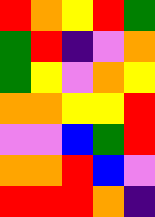[["red", "orange", "yellow", "red", "green"], ["green", "red", "indigo", "violet", "orange"], ["green", "yellow", "violet", "orange", "yellow"], ["orange", "orange", "yellow", "yellow", "red"], ["violet", "violet", "blue", "green", "red"], ["orange", "orange", "red", "blue", "violet"], ["red", "red", "red", "orange", "indigo"]]